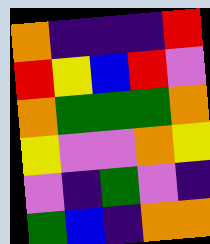[["orange", "indigo", "indigo", "indigo", "red"], ["red", "yellow", "blue", "red", "violet"], ["orange", "green", "green", "green", "orange"], ["yellow", "violet", "violet", "orange", "yellow"], ["violet", "indigo", "green", "violet", "indigo"], ["green", "blue", "indigo", "orange", "orange"]]